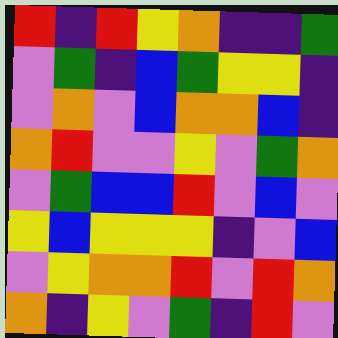[["red", "indigo", "red", "yellow", "orange", "indigo", "indigo", "green"], ["violet", "green", "indigo", "blue", "green", "yellow", "yellow", "indigo"], ["violet", "orange", "violet", "blue", "orange", "orange", "blue", "indigo"], ["orange", "red", "violet", "violet", "yellow", "violet", "green", "orange"], ["violet", "green", "blue", "blue", "red", "violet", "blue", "violet"], ["yellow", "blue", "yellow", "yellow", "yellow", "indigo", "violet", "blue"], ["violet", "yellow", "orange", "orange", "red", "violet", "red", "orange"], ["orange", "indigo", "yellow", "violet", "green", "indigo", "red", "violet"]]